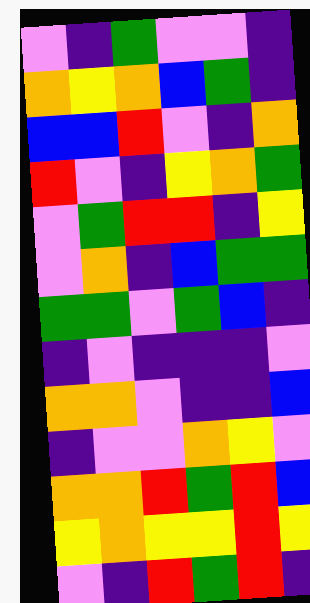[["violet", "indigo", "green", "violet", "violet", "indigo"], ["orange", "yellow", "orange", "blue", "green", "indigo"], ["blue", "blue", "red", "violet", "indigo", "orange"], ["red", "violet", "indigo", "yellow", "orange", "green"], ["violet", "green", "red", "red", "indigo", "yellow"], ["violet", "orange", "indigo", "blue", "green", "green"], ["green", "green", "violet", "green", "blue", "indigo"], ["indigo", "violet", "indigo", "indigo", "indigo", "violet"], ["orange", "orange", "violet", "indigo", "indigo", "blue"], ["indigo", "violet", "violet", "orange", "yellow", "violet"], ["orange", "orange", "red", "green", "red", "blue"], ["yellow", "orange", "yellow", "yellow", "red", "yellow"], ["violet", "indigo", "red", "green", "red", "indigo"]]